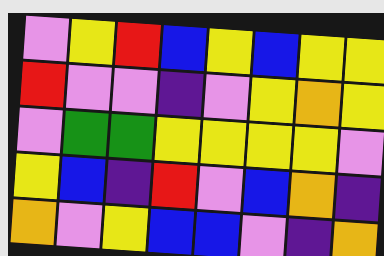[["violet", "yellow", "red", "blue", "yellow", "blue", "yellow", "yellow"], ["red", "violet", "violet", "indigo", "violet", "yellow", "orange", "yellow"], ["violet", "green", "green", "yellow", "yellow", "yellow", "yellow", "violet"], ["yellow", "blue", "indigo", "red", "violet", "blue", "orange", "indigo"], ["orange", "violet", "yellow", "blue", "blue", "violet", "indigo", "orange"]]